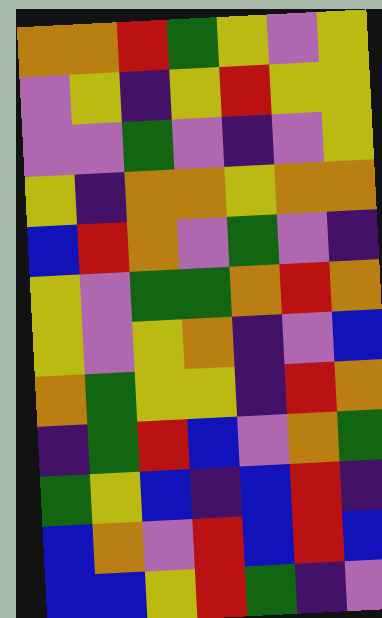[["orange", "orange", "red", "green", "yellow", "violet", "yellow"], ["violet", "yellow", "indigo", "yellow", "red", "yellow", "yellow"], ["violet", "violet", "green", "violet", "indigo", "violet", "yellow"], ["yellow", "indigo", "orange", "orange", "yellow", "orange", "orange"], ["blue", "red", "orange", "violet", "green", "violet", "indigo"], ["yellow", "violet", "green", "green", "orange", "red", "orange"], ["yellow", "violet", "yellow", "orange", "indigo", "violet", "blue"], ["orange", "green", "yellow", "yellow", "indigo", "red", "orange"], ["indigo", "green", "red", "blue", "violet", "orange", "green"], ["green", "yellow", "blue", "indigo", "blue", "red", "indigo"], ["blue", "orange", "violet", "red", "blue", "red", "blue"], ["blue", "blue", "yellow", "red", "green", "indigo", "violet"]]